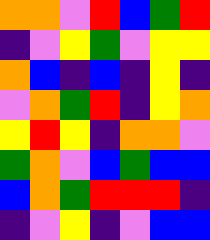[["orange", "orange", "violet", "red", "blue", "green", "red"], ["indigo", "violet", "yellow", "green", "violet", "yellow", "yellow"], ["orange", "blue", "indigo", "blue", "indigo", "yellow", "indigo"], ["violet", "orange", "green", "red", "indigo", "yellow", "orange"], ["yellow", "red", "yellow", "indigo", "orange", "orange", "violet"], ["green", "orange", "violet", "blue", "green", "blue", "blue"], ["blue", "orange", "green", "red", "red", "red", "indigo"], ["indigo", "violet", "yellow", "indigo", "violet", "blue", "blue"]]